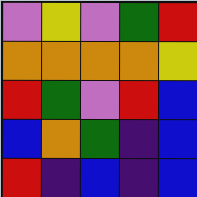[["violet", "yellow", "violet", "green", "red"], ["orange", "orange", "orange", "orange", "yellow"], ["red", "green", "violet", "red", "blue"], ["blue", "orange", "green", "indigo", "blue"], ["red", "indigo", "blue", "indigo", "blue"]]